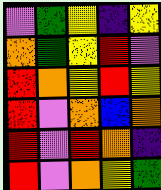[["violet", "green", "yellow", "indigo", "yellow"], ["orange", "green", "yellow", "red", "violet"], ["red", "orange", "yellow", "red", "yellow"], ["red", "violet", "orange", "blue", "orange"], ["red", "violet", "red", "orange", "indigo"], ["red", "violet", "orange", "yellow", "green"]]